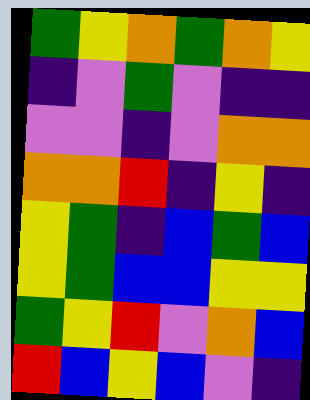[["green", "yellow", "orange", "green", "orange", "yellow"], ["indigo", "violet", "green", "violet", "indigo", "indigo"], ["violet", "violet", "indigo", "violet", "orange", "orange"], ["orange", "orange", "red", "indigo", "yellow", "indigo"], ["yellow", "green", "indigo", "blue", "green", "blue"], ["yellow", "green", "blue", "blue", "yellow", "yellow"], ["green", "yellow", "red", "violet", "orange", "blue"], ["red", "blue", "yellow", "blue", "violet", "indigo"]]